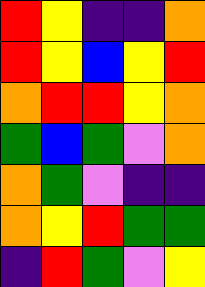[["red", "yellow", "indigo", "indigo", "orange"], ["red", "yellow", "blue", "yellow", "red"], ["orange", "red", "red", "yellow", "orange"], ["green", "blue", "green", "violet", "orange"], ["orange", "green", "violet", "indigo", "indigo"], ["orange", "yellow", "red", "green", "green"], ["indigo", "red", "green", "violet", "yellow"]]